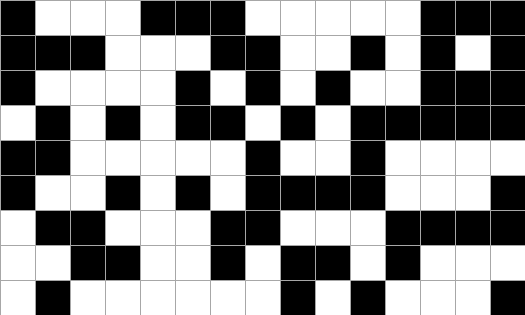[["black", "white", "white", "white", "black", "black", "black", "white", "white", "white", "white", "white", "black", "black", "black"], ["black", "black", "black", "white", "white", "white", "black", "black", "white", "white", "black", "white", "black", "white", "black"], ["black", "white", "white", "white", "white", "black", "white", "black", "white", "black", "white", "white", "black", "black", "black"], ["white", "black", "white", "black", "white", "black", "black", "white", "black", "white", "black", "black", "black", "black", "black"], ["black", "black", "white", "white", "white", "white", "white", "black", "white", "white", "black", "white", "white", "white", "white"], ["black", "white", "white", "black", "white", "black", "white", "black", "black", "black", "black", "white", "white", "white", "black"], ["white", "black", "black", "white", "white", "white", "black", "black", "white", "white", "white", "black", "black", "black", "black"], ["white", "white", "black", "black", "white", "white", "black", "white", "black", "black", "white", "black", "white", "white", "white"], ["white", "black", "white", "white", "white", "white", "white", "white", "black", "white", "black", "white", "white", "white", "black"]]